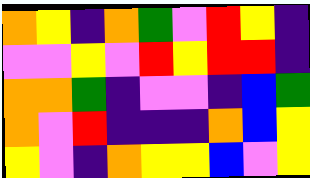[["orange", "yellow", "indigo", "orange", "green", "violet", "red", "yellow", "indigo"], ["violet", "violet", "yellow", "violet", "red", "yellow", "red", "red", "indigo"], ["orange", "orange", "green", "indigo", "violet", "violet", "indigo", "blue", "green"], ["orange", "violet", "red", "indigo", "indigo", "indigo", "orange", "blue", "yellow"], ["yellow", "violet", "indigo", "orange", "yellow", "yellow", "blue", "violet", "yellow"]]